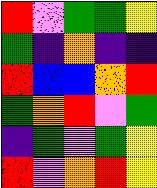[["red", "violet", "green", "green", "yellow"], ["green", "indigo", "orange", "indigo", "indigo"], ["red", "blue", "blue", "orange", "red"], ["green", "orange", "red", "violet", "green"], ["indigo", "green", "violet", "green", "yellow"], ["red", "violet", "orange", "red", "yellow"]]